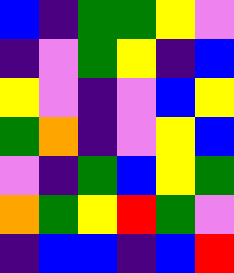[["blue", "indigo", "green", "green", "yellow", "violet"], ["indigo", "violet", "green", "yellow", "indigo", "blue"], ["yellow", "violet", "indigo", "violet", "blue", "yellow"], ["green", "orange", "indigo", "violet", "yellow", "blue"], ["violet", "indigo", "green", "blue", "yellow", "green"], ["orange", "green", "yellow", "red", "green", "violet"], ["indigo", "blue", "blue", "indigo", "blue", "red"]]